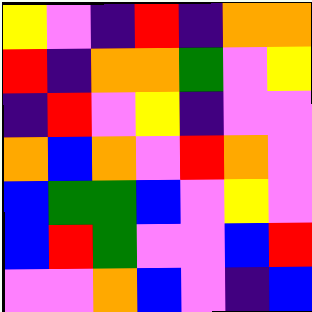[["yellow", "violet", "indigo", "red", "indigo", "orange", "orange"], ["red", "indigo", "orange", "orange", "green", "violet", "yellow"], ["indigo", "red", "violet", "yellow", "indigo", "violet", "violet"], ["orange", "blue", "orange", "violet", "red", "orange", "violet"], ["blue", "green", "green", "blue", "violet", "yellow", "violet"], ["blue", "red", "green", "violet", "violet", "blue", "red"], ["violet", "violet", "orange", "blue", "violet", "indigo", "blue"]]